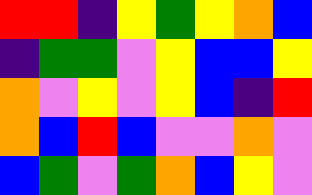[["red", "red", "indigo", "yellow", "green", "yellow", "orange", "blue"], ["indigo", "green", "green", "violet", "yellow", "blue", "blue", "yellow"], ["orange", "violet", "yellow", "violet", "yellow", "blue", "indigo", "red"], ["orange", "blue", "red", "blue", "violet", "violet", "orange", "violet"], ["blue", "green", "violet", "green", "orange", "blue", "yellow", "violet"]]